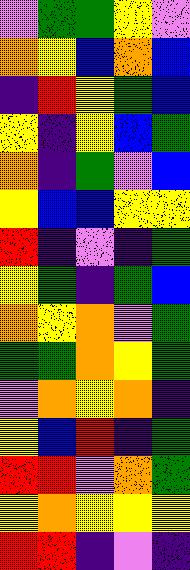[["violet", "green", "green", "yellow", "violet"], ["orange", "yellow", "blue", "orange", "blue"], ["indigo", "red", "yellow", "green", "blue"], ["yellow", "indigo", "yellow", "blue", "green"], ["orange", "indigo", "green", "violet", "blue"], ["yellow", "blue", "blue", "yellow", "yellow"], ["red", "indigo", "violet", "indigo", "green"], ["yellow", "green", "indigo", "green", "blue"], ["orange", "yellow", "orange", "violet", "green"], ["green", "green", "orange", "yellow", "green"], ["violet", "orange", "yellow", "orange", "indigo"], ["yellow", "blue", "red", "indigo", "green"], ["red", "red", "violet", "orange", "green"], ["yellow", "orange", "yellow", "yellow", "yellow"], ["red", "red", "indigo", "violet", "indigo"]]